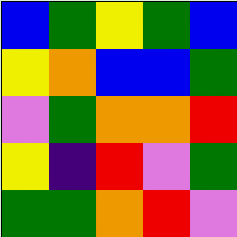[["blue", "green", "yellow", "green", "blue"], ["yellow", "orange", "blue", "blue", "green"], ["violet", "green", "orange", "orange", "red"], ["yellow", "indigo", "red", "violet", "green"], ["green", "green", "orange", "red", "violet"]]